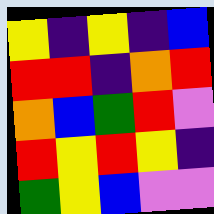[["yellow", "indigo", "yellow", "indigo", "blue"], ["red", "red", "indigo", "orange", "red"], ["orange", "blue", "green", "red", "violet"], ["red", "yellow", "red", "yellow", "indigo"], ["green", "yellow", "blue", "violet", "violet"]]